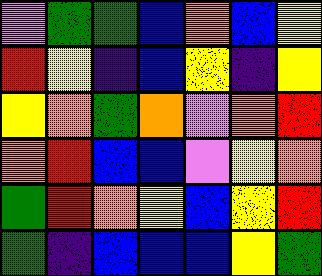[["violet", "green", "green", "blue", "orange", "blue", "yellow"], ["red", "yellow", "indigo", "blue", "yellow", "indigo", "yellow"], ["yellow", "orange", "green", "orange", "violet", "orange", "red"], ["orange", "red", "blue", "blue", "violet", "yellow", "orange"], ["green", "red", "orange", "yellow", "blue", "yellow", "red"], ["green", "indigo", "blue", "blue", "blue", "yellow", "green"]]